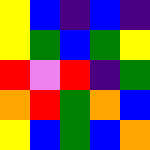[["yellow", "blue", "indigo", "blue", "indigo"], ["yellow", "green", "blue", "green", "yellow"], ["red", "violet", "red", "indigo", "green"], ["orange", "red", "green", "orange", "blue"], ["yellow", "blue", "green", "blue", "orange"]]